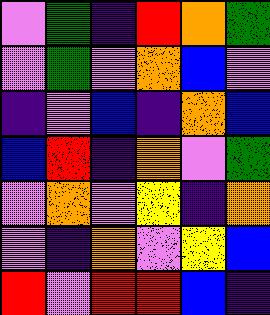[["violet", "green", "indigo", "red", "orange", "green"], ["violet", "green", "violet", "orange", "blue", "violet"], ["indigo", "violet", "blue", "indigo", "orange", "blue"], ["blue", "red", "indigo", "orange", "violet", "green"], ["violet", "orange", "violet", "yellow", "indigo", "orange"], ["violet", "indigo", "orange", "violet", "yellow", "blue"], ["red", "violet", "red", "red", "blue", "indigo"]]